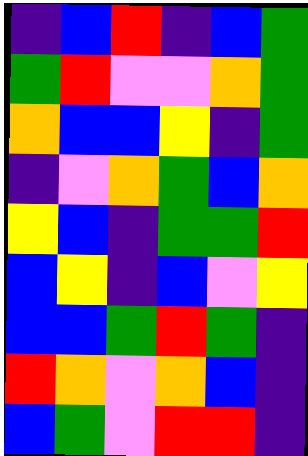[["indigo", "blue", "red", "indigo", "blue", "green"], ["green", "red", "violet", "violet", "orange", "green"], ["orange", "blue", "blue", "yellow", "indigo", "green"], ["indigo", "violet", "orange", "green", "blue", "orange"], ["yellow", "blue", "indigo", "green", "green", "red"], ["blue", "yellow", "indigo", "blue", "violet", "yellow"], ["blue", "blue", "green", "red", "green", "indigo"], ["red", "orange", "violet", "orange", "blue", "indigo"], ["blue", "green", "violet", "red", "red", "indigo"]]